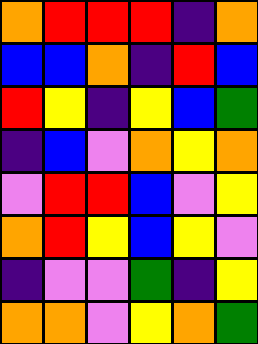[["orange", "red", "red", "red", "indigo", "orange"], ["blue", "blue", "orange", "indigo", "red", "blue"], ["red", "yellow", "indigo", "yellow", "blue", "green"], ["indigo", "blue", "violet", "orange", "yellow", "orange"], ["violet", "red", "red", "blue", "violet", "yellow"], ["orange", "red", "yellow", "blue", "yellow", "violet"], ["indigo", "violet", "violet", "green", "indigo", "yellow"], ["orange", "orange", "violet", "yellow", "orange", "green"]]